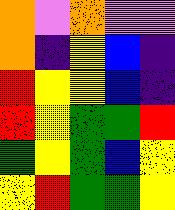[["orange", "violet", "orange", "violet", "violet"], ["orange", "indigo", "yellow", "blue", "indigo"], ["red", "yellow", "yellow", "blue", "indigo"], ["red", "yellow", "green", "green", "red"], ["green", "yellow", "green", "blue", "yellow"], ["yellow", "red", "green", "green", "yellow"]]